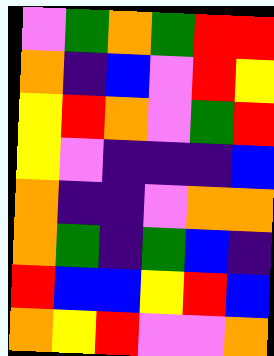[["violet", "green", "orange", "green", "red", "red"], ["orange", "indigo", "blue", "violet", "red", "yellow"], ["yellow", "red", "orange", "violet", "green", "red"], ["yellow", "violet", "indigo", "indigo", "indigo", "blue"], ["orange", "indigo", "indigo", "violet", "orange", "orange"], ["orange", "green", "indigo", "green", "blue", "indigo"], ["red", "blue", "blue", "yellow", "red", "blue"], ["orange", "yellow", "red", "violet", "violet", "orange"]]